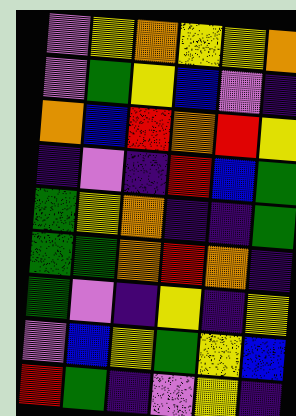[["violet", "yellow", "orange", "yellow", "yellow", "orange"], ["violet", "green", "yellow", "blue", "violet", "indigo"], ["orange", "blue", "red", "orange", "red", "yellow"], ["indigo", "violet", "indigo", "red", "blue", "green"], ["green", "yellow", "orange", "indigo", "indigo", "green"], ["green", "green", "orange", "red", "orange", "indigo"], ["green", "violet", "indigo", "yellow", "indigo", "yellow"], ["violet", "blue", "yellow", "green", "yellow", "blue"], ["red", "green", "indigo", "violet", "yellow", "indigo"]]